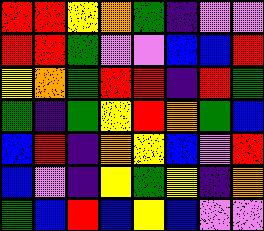[["red", "red", "yellow", "orange", "green", "indigo", "violet", "violet"], ["red", "red", "green", "violet", "violet", "blue", "blue", "red"], ["yellow", "orange", "green", "red", "red", "indigo", "red", "green"], ["green", "indigo", "green", "yellow", "red", "orange", "green", "blue"], ["blue", "red", "indigo", "orange", "yellow", "blue", "violet", "red"], ["blue", "violet", "indigo", "yellow", "green", "yellow", "indigo", "orange"], ["green", "blue", "red", "blue", "yellow", "blue", "violet", "violet"]]